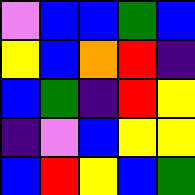[["violet", "blue", "blue", "green", "blue"], ["yellow", "blue", "orange", "red", "indigo"], ["blue", "green", "indigo", "red", "yellow"], ["indigo", "violet", "blue", "yellow", "yellow"], ["blue", "red", "yellow", "blue", "green"]]